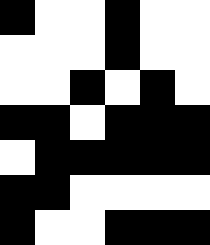[["black", "white", "white", "black", "white", "white"], ["white", "white", "white", "black", "white", "white"], ["white", "white", "black", "white", "black", "white"], ["black", "black", "white", "black", "black", "black"], ["white", "black", "black", "black", "black", "black"], ["black", "black", "white", "white", "white", "white"], ["black", "white", "white", "black", "black", "black"]]